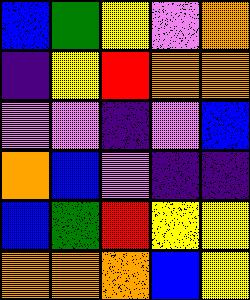[["blue", "green", "yellow", "violet", "orange"], ["indigo", "yellow", "red", "orange", "orange"], ["violet", "violet", "indigo", "violet", "blue"], ["orange", "blue", "violet", "indigo", "indigo"], ["blue", "green", "red", "yellow", "yellow"], ["orange", "orange", "orange", "blue", "yellow"]]